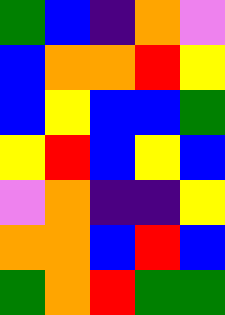[["green", "blue", "indigo", "orange", "violet"], ["blue", "orange", "orange", "red", "yellow"], ["blue", "yellow", "blue", "blue", "green"], ["yellow", "red", "blue", "yellow", "blue"], ["violet", "orange", "indigo", "indigo", "yellow"], ["orange", "orange", "blue", "red", "blue"], ["green", "orange", "red", "green", "green"]]